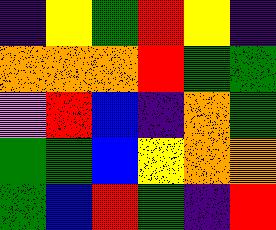[["indigo", "yellow", "green", "red", "yellow", "indigo"], ["orange", "orange", "orange", "red", "green", "green"], ["violet", "red", "blue", "indigo", "orange", "green"], ["green", "green", "blue", "yellow", "orange", "orange"], ["green", "blue", "red", "green", "indigo", "red"]]